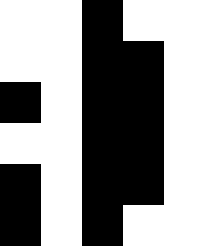[["white", "white", "black", "white", "white"], ["white", "white", "black", "black", "white"], ["black", "white", "black", "black", "white"], ["white", "white", "black", "black", "white"], ["black", "white", "black", "black", "white"], ["black", "white", "black", "white", "white"]]